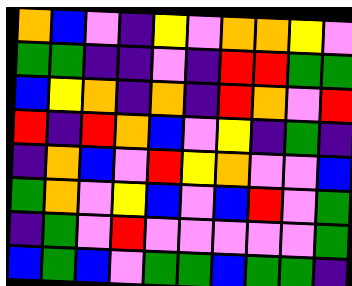[["orange", "blue", "violet", "indigo", "yellow", "violet", "orange", "orange", "yellow", "violet"], ["green", "green", "indigo", "indigo", "violet", "indigo", "red", "red", "green", "green"], ["blue", "yellow", "orange", "indigo", "orange", "indigo", "red", "orange", "violet", "red"], ["red", "indigo", "red", "orange", "blue", "violet", "yellow", "indigo", "green", "indigo"], ["indigo", "orange", "blue", "violet", "red", "yellow", "orange", "violet", "violet", "blue"], ["green", "orange", "violet", "yellow", "blue", "violet", "blue", "red", "violet", "green"], ["indigo", "green", "violet", "red", "violet", "violet", "violet", "violet", "violet", "green"], ["blue", "green", "blue", "violet", "green", "green", "blue", "green", "green", "indigo"]]